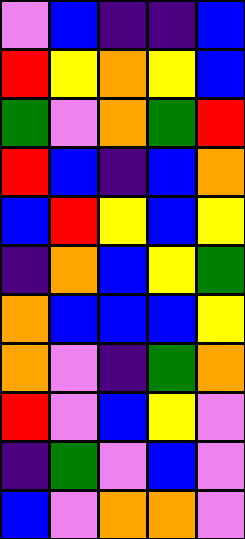[["violet", "blue", "indigo", "indigo", "blue"], ["red", "yellow", "orange", "yellow", "blue"], ["green", "violet", "orange", "green", "red"], ["red", "blue", "indigo", "blue", "orange"], ["blue", "red", "yellow", "blue", "yellow"], ["indigo", "orange", "blue", "yellow", "green"], ["orange", "blue", "blue", "blue", "yellow"], ["orange", "violet", "indigo", "green", "orange"], ["red", "violet", "blue", "yellow", "violet"], ["indigo", "green", "violet", "blue", "violet"], ["blue", "violet", "orange", "orange", "violet"]]